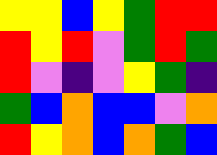[["yellow", "yellow", "blue", "yellow", "green", "red", "red"], ["red", "yellow", "red", "violet", "green", "red", "green"], ["red", "violet", "indigo", "violet", "yellow", "green", "indigo"], ["green", "blue", "orange", "blue", "blue", "violet", "orange"], ["red", "yellow", "orange", "blue", "orange", "green", "blue"]]